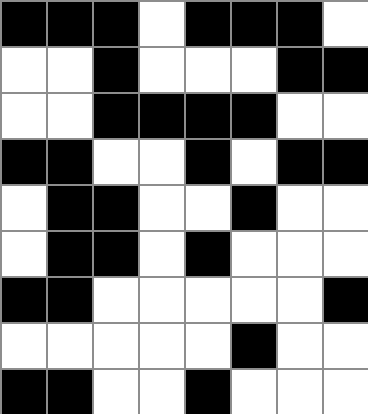[["black", "black", "black", "white", "black", "black", "black", "white"], ["white", "white", "black", "white", "white", "white", "black", "black"], ["white", "white", "black", "black", "black", "black", "white", "white"], ["black", "black", "white", "white", "black", "white", "black", "black"], ["white", "black", "black", "white", "white", "black", "white", "white"], ["white", "black", "black", "white", "black", "white", "white", "white"], ["black", "black", "white", "white", "white", "white", "white", "black"], ["white", "white", "white", "white", "white", "black", "white", "white"], ["black", "black", "white", "white", "black", "white", "white", "white"]]